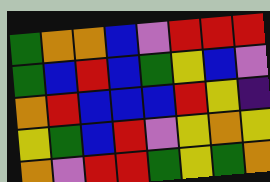[["green", "orange", "orange", "blue", "violet", "red", "red", "red"], ["green", "blue", "red", "blue", "green", "yellow", "blue", "violet"], ["orange", "red", "blue", "blue", "blue", "red", "yellow", "indigo"], ["yellow", "green", "blue", "red", "violet", "yellow", "orange", "yellow"], ["orange", "violet", "red", "red", "green", "yellow", "green", "orange"]]